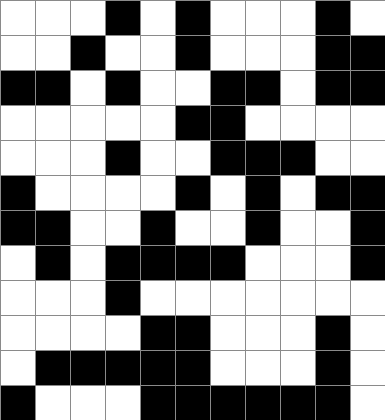[["white", "white", "white", "black", "white", "black", "white", "white", "white", "black", "white"], ["white", "white", "black", "white", "white", "black", "white", "white", "white", "black", "black"], ["black", "black", "white", "black", "white", "white", "black", "black", "white", "black", "black"], ["white", "white", "white", "white", "white", "black", "black", "white", "white", "white", "white"], ["white", "white", "white", "black", "white", "white", "black", "black", "black", "white", "white"], ["black", "white", "white", "white", "white", "black", "white", "black", "white", "black", "black"], ["black", "black", "white", "white", "black", "white", "white", "black", "white", "white", "black"], ["white", "black", "white", "black", "black", "black", "black", "white", "white", "white", "black"], ["white", "white", "white", "black", "white", "white", "white", "white", "white", "white", "white"], ["white", "white", "white", "white", "black", "black", "white", "white", "white", "black", "white"], ["white", "black", "black", "black", "black", "black", "white", "white", "white", "black", "white"], ["black", "white", "white", "white", "black", "black", "black", "black", "black", "black", "white"]]